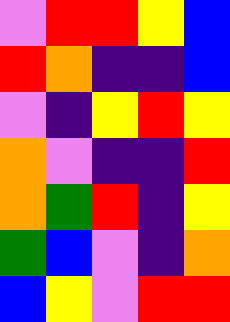[["violet", "red", "red", "yellow", "blue"], ["red", "orange", "indigo", "indigo", "blue"], ["violet", "indigo", "yellow", "red", "yellow"], ["orange", "violet", "indigo", "indigo", "red"], ["orange", "green", "red", "indigo", "yellow"], ["green", "blue", "violet", "indigo", "orange"], ["blue", "yellow", "violet", "red", "red"]]